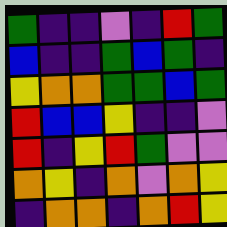[["green", "indigo", "indigo", "violet", "indigo", "red", "green"], ["blue", "indigo", "indigo", "green", "blue", "green", "indigo"], ["yellow", "orange", "orange", "green", "green", "blue", "green"], ["red", "blue", "blue", "yellow", "indigo", "indigo", "violet"], ["red", "indigo", "yellow", "red", "green", "violet", "violet"], ["orange", "yellow", "indigo", "orange", "violet", "orange", "yellow"], ["indigo", "orange", "orange", "indigo", "orange", "red", "yellow"]]